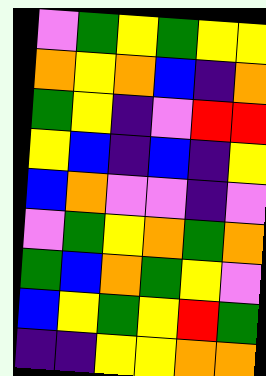[["violet", "green", "yellow", "green", "yellow", "yellow"], ["orange", "yellow", "orange", "blue", "indigo", "orange"], ["green", "yellow", "indigo", "violet", "red", "red"], ["yellow", "blue", "indigo", "blue", "indigo", "yellow"], ["blue", "orange", "violet", "violet", "indigo", "violet"], ["violet", "green", "yellow", "orange", "green", "orange"], ["green", "blue", "orange", "green", "yellow", "violet"], ["blue", "yellow", "green", "yellow", "red", "green"], ["indigo", "indigo", "yellow", "yellow", "orange", "orange"]]